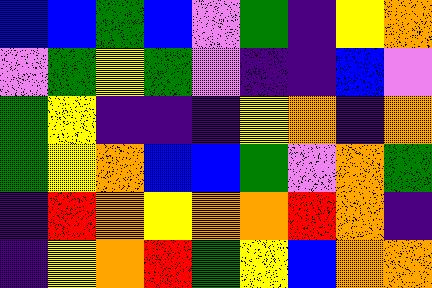[["blue", "blue", "green", "blue", "violet", "green", "indigo", "yellow", "orange"], ["violet", "green", "yellow", "green", "violet", "indigo", "indigo", "blue", "violet"], ["green", "yellow", "indigo", "indigo", "indigo", "yellow", "orange", "indigo", "orange"], ["green", "yellow", "orange", "blue", "blue", "green", "violet", "orange", "green"], ["indigo", "red", "orange", "yellow", "orange", "orange", "red", "orange", "indigo"], ["indigo", "yellow", "orange", "red", "green", "yellow", "blue", "orange", "orange"]]